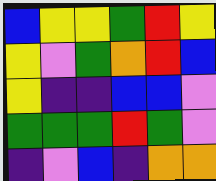[["blue", "yellow", "yellow", "green", "red", "yellow"], ["yellow", "violet", "green", "orange", "red", "blue"], ["yellow", "indigo", "indigo", "blue", "blue", "violet"], ["green", "green", "green", "red", "green", "violet"], ["indigo", "violet", "blue", "indigo", "orange", "orange"]]